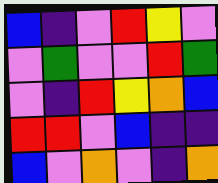[["blue", "indigo", "violet", "red", "yellow", "violet"], ["violet", "green", "violet", "violet", "red", "green"], ["violet", "indigo", "red", "yellow", "orange", "blue"], ["red", "red", "violet", "blue", "indigo", "indigo"], ["blue", "violet", "orange", "violet", "indigo", "orange"]]